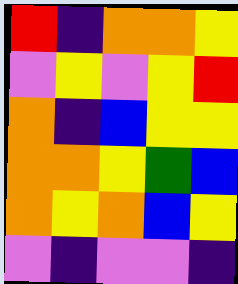[["red", "indigo", "orange", "orange", "yellow"], ["violet", "yellow", "violet", "yellow", "red"], ["orange", "indigo", "blue", "yellow", "yellow"], ["orange", "orange", "yellow", "green", "blue"], ["orange", "yellow", "orange", "blue", "yellow"], ["violet", "indigo", "violet", "violet", "indigo"]]